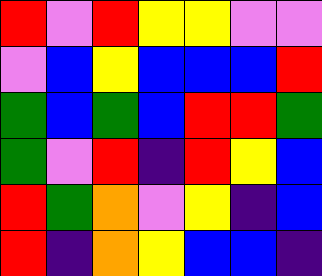[["red", "violet", "red", "yellow", "yellow", "violet", "violet"], ["violet", "blue", "yellow", "blue", "blue", "blue", "red"], ["green", "blue", "green", "blue", "red", "red", "green"], ["green", "violet", "red", "indigo", "red", "yellow", "blue"], ["red", "green", "orange", "violet", "yellow", "indigo", "blue"], ["red", "indigo", "orange", "yellow", "blue", "blue", "indigo"]]